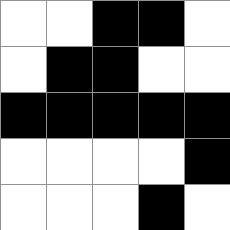[["white", "white", "black", "black", "white"], ["white", "black", "black", "white", "white"], ["black", "black", "black", "black", "black"], ["white", "white", "white", "white", "black"], ["white", "white", "white", "black", "white"]]